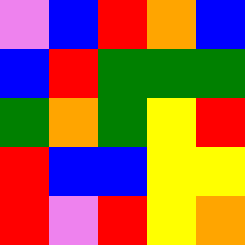[["violet", "blue", "red", "orange", "blue"], ["blue", "red", "green", "green", "green"], ["green", "orange", "green", "yellow", "red"], ["red", "blue", "blue", "yellow", "yellow"], ["red", "violet", "red", "yellow", "orange"]]